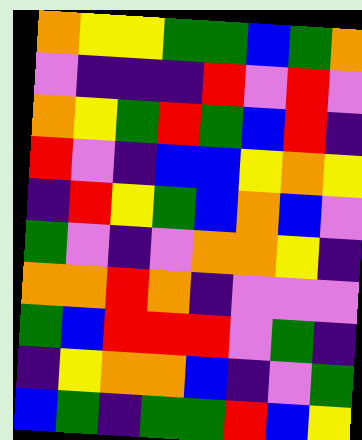[["orange", "yellow", "yellow", "green", "green", "blue", "green", "orange"], ["violet", "indigo", "indigo", "indigo", "red", "violet", "red", "violet"], ["orange", "yellow", "green", "red", "green", "blue", "red", "indigo"], ["red", "violet", "indigo", "blue", "blue", "yellow", "orange", "yellow"], ["indigo", "red", "yellow", "green", "blue", "orange", "blue", "violet"], ["green", "violet", "indigo", "violet", "orange", "orange", "yellow", "indigo"], ["orange", "orange", "red", "orange", "indigo", "violet", "violet", "violet"], ["green", "blue", "red", "red", "red", "violet", "green", "indigo"], ["indigo", "yellow", "orange", "orange", "blue", "indigo", "violet", "green"], ["blue", "green", "indigo", "green", "green", "red", "blue", "yellow"]]